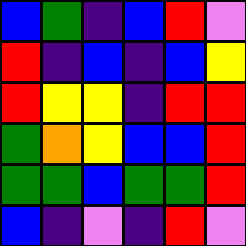[["blue", "green", "indigo", "blue", "red", "violet"], ["red", "indigo", "blue", "indigo", "blue", "yellow"], ["red", "yellow", "yellow", "indigo", "red", "red"], ["green", "orange", "yellow", "blue", "blue", "red"], ["green", "green", "blue", "green", "green", "red"], ["blue", "indigo", "violet", "indigo", "red", "violet"]]